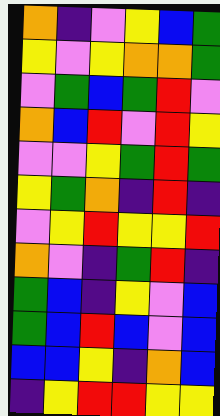[["orange", "indigo", "violet", "yellow", "blue", "green"], ["yellow", "violet", "yellow", "orange", "orange", "green"], ["violet", "green", "blue", "green", "red", "violet"], ["orange", "blue", "red", "violet", "red", "yellow"], ["violet", "violet", "yellow", "green", "red", "green"], ["yellow", "green", "orange", "indigo", "red", "indigo"], ["violet", "yellow", "red", "yellow", "yellow", "red"], ["orange", "violet", "indigo", "green", "red", "indigo"], ["green", "blue", "indigo", "yellow", "violet", "blue"], ["green", "blue", "red", "blue", "violet", "blue"], ["blue", "blue", "yellow", "indigo", "orange", "blue"], ["indigo", "yellow", "red", "red", "yellow", "yellow"]]